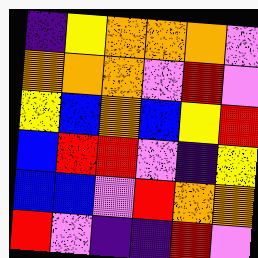[["indigo", "yellow", "orange", "orange", "orange", "violet"], ["orange", "orange", "orange", "violet", "red", "violet"], ["yellow", "blue", "orange", "blue", "yellow", "red"], ["blue", "red", "red", "violet", "indigo", "yellow"], ["blue", "blue", "violet", "red", "orange", "orange"], ["red", "violet", "indigo", "indigo", "red", "violet"]]